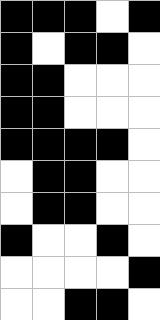[["black", "black", "black", "white", "black"], ["black", "white", "black", "black", "white"], ["black", "black", "white", "white", "white"], ["black", "black", "white", "white", "white"], ["black", "black", "black", "black", "white"], ["white", "black", "black", "white", "white"], ["white", "black", "black", "white", "white"], ["black", "white", "white", "black", "white"], ["white", "white", "white", "white", "black"], ["white", "white", "black", "black", "white"]]